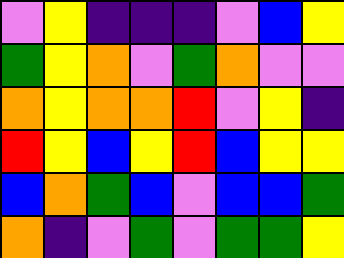[["violet", "yellow", "indigo", "indigo", "indigo", "violet", "blue", "yellow"], ["green", "yellow", "orange", "violet", "green", "orange", "violet", "violet"], ["orange", "yellow", "orange", "orange", "red", "violet", "yellow", "indigo"], ["red", "yellow", "blue", "yellow", "red", "blue", "yellow", "yellow"], ["blue", "orange", "green", "blue", "violet", "blue", "blue", "green"], ["orange", "indigo", "violet", "green", "violet", "green", "green", "yellow"]]